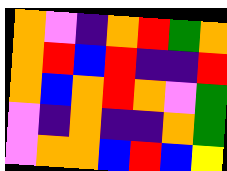[["orange", "violet", "indigo", "orange", "red", "green", "orange"], ["orange", "red", "blue", "red", "indigo", "indigo", "red"], ["orange", "blue", "orange", "red", "orange", "violet", "green"], ["violet", "indigo", "orange", "indigo", "indigo", "orange", "green"], ["violet", "orange", "orange", "blue", "red", "blue", "yellow"]]